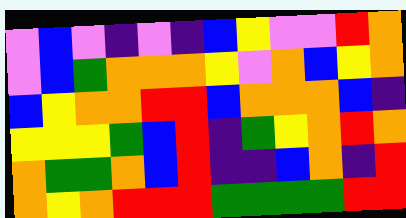[["violet", "blue", "violet", "indigo", "violet", "indigo", "blue", "yellow", "violet", "violet", "red", "orange"], ["violet", "blue", "green", "orange", "orange", "orange", "yellow", "violet", "orange", "blue", "yellow", "orange"], ["blue", "yellow", "orange", "orange", "red", "red", "blue", "orange", "orange", "orange", "blue", "indigo"], ["yellow", "yellow", "yellow", "green", "blue", "red", "indigo", "green", "yellow", "orange", "red", "orange"], ["orange", "green", "green", "orange", "blue", "red", "indigo", "indigo", "blue", "orange", "indigo", "red"], ["orange", "yellow", "orange", "red", "red", "red", "green", "green", "green", "green", "red", "red"]]